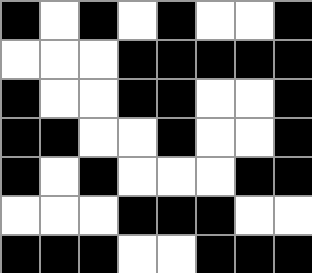[["black", "white", "black", "white", "black", "white", "white", "black"], ["white", "white", "white", "black", "black", "black", "black", "black"], ["black", "white", "white", "black", "black", "white", "white", "black"], ["black", "black", "white", "white", "black", "white", "white", "black"], ["black", "white", "black", "white", "white", "white", "black", "black"], ["white", "white", "white", "black", "black", "black", "white", "white"], ["black", "black", "black", "white", "white", "black", "black", "black"]]